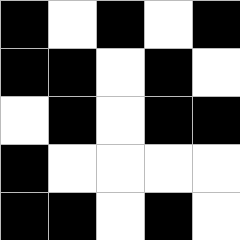[["black", "white", "black", "white", "black"], ["black", "black", "white", "black", "white"], ["white", "black", "white", "black", "black"], ["black", "white", "white", "white", "white"], ["black", "black", "white", "black", "white"]]